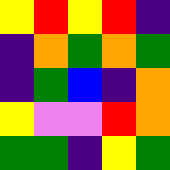[["yellow", "red", "yellow", "red", "indigo"], ["indigo", "orange", "green", "orange", "green"], ["indigo", "green", "blue", "indigo", "orange"], ["yellow", "violet", "violet", "red", "orange"], ["green", "green", "indigo", "yellow", "green"]]